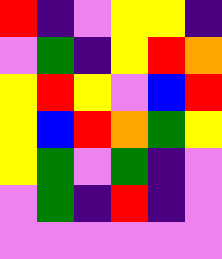[["red", "indigo", "violet", "yellow", "yellow", "indigo"], ["violet", "green", "indigo", "yellow", "red", "orange"], ["yellow", "red", "yellow", "violet", "blue", "red"], ["yellow", "blue", "red", "orange", "green", "yellow"], ["yellow", "green", "violet", "green", "indigo", "violet"], ["violet", "green", "indigo", "red", "indigo", "violet"], ["violet", "violet", "violet", "violet", "violet", "violet"]]